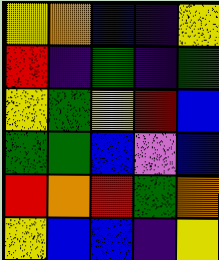[["yellow", "orange", "blue", "indigo", "yellow"], ["red", "indigo", "green", "indigo", "green"], ["yellow", "green", "yellow", "red", "blue"], ["green", "green", "blue", "violet", "blue"], ["red", "orange", "red", "green", "orange"], ["yellow", "blue", "blue", "indigo", "yellow"]]